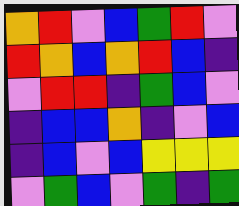[["orange", "red", "violet", "blue", "green", "red", "violet"], ["red", "orange", "blue", "orange", "red", "blue", "indigo"], ["violet", "red", "red", "indigo", "green", "blue", "violet"], ["indigo", "blue", "blue", "orange", "indigo", "violet", "blue"], ["indigo", "blue", "violet", "blue", "yellow", "yellow", "yellow"], ["violet", "green", "blue", "violet", "green", "indigo", "green"]]